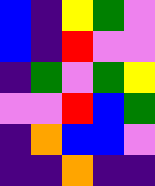[["blue", "indigo", "yellow", "green", "violet"], ["blue", "indigo", "red", "violet", "violet"], ["indigo", "green", "violet", "green", "yellow"], ["violet", "violet", "red", "blue", "green"], ["indigo", "orange", "blue", "blue", "violet"], ["indigo", "indigo", "orange", "indigo", "indigo"]]